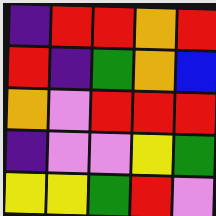[["indigo", "red", "red", "orange", "red"], ["red", "indigo", "green", "orange", "blue"], ["orange", "violet", "red", "red", "red"], ["indigo", "violet", "violet", "yellow", "green"], ["yellow", "yellow", "green", "red", "violet"]]